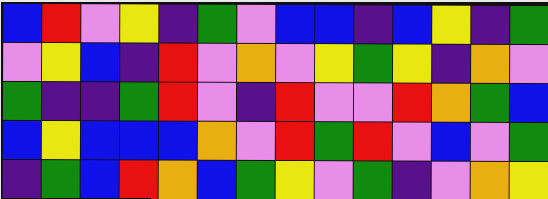[["blue", "red", "violet", "yellow", "indigo", "green", "violet", "blue", "blue", "indigo", "blue", "yellow", "indigo", "green"], ["violet", "yellow", "blue", "indigo", "red", "violet", "orange", "violet", "yellow", "green", "yellow", "indigo", "orange", "violet"], ["green", "indigo", "indigo", "green", "red", "violet", "indigo", "red", "violet", "violet", "red", "orange", "green", "blue"], ["blue", "yellow", "blue", "blue", "blue", "orange", "violet", "red", "green", "red", "violet", "blue", "violet", "green"], ["indigo", "green", "blue", "red", "orange", "blue", "green", "yellow", "violet", "green", "indigo", "violet", "orange", "yellow"]]